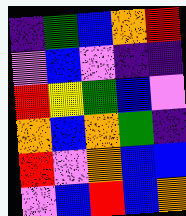[["indigo", "green", "blue", "orange", "red"], ["violet", "blue", "violet", "indigo", "indigo"], ["red", "yellow", "green", "blue", "violet"], ["orange", "blue", "orange", "green", "indigo"], ["red", "violet", "orange", "blue", "blue"], ["violet", "blue", "red", "blue", "orange"]]